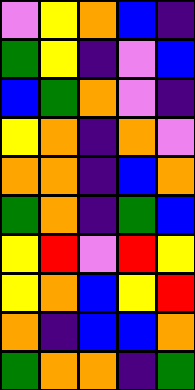[["violet", "yellow", "orange", "blue", "indigo"], ["green", "yellow", "indigo", "violet", "blue"], ["blue", "green", "orange", "violet", "indigo"], ["yellow", "orange", "indigo", "orange", "violet"], ["orange", "orange", "indigo", "blue", "orange"], ["green", "orange", "indigo", "green", "blue"], ["yellow", "red", "violet", "red", "yellow"], ["yellow", "orange", "blue", "yellow", "red"], ["orange", "indigo", "blue", "blue", "orange"], ["green", "orange", "orange", "indigo", "green"]]